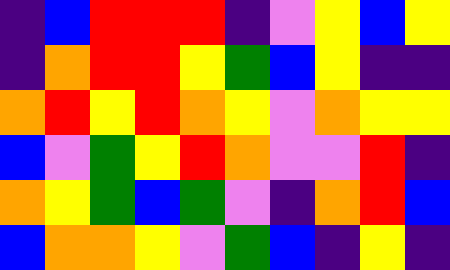[["indigo", "blue", "red", "red", "red", "indigo", "violet", "yellow", "blue", "yellow"], ["indigo", "orange", "red", "red", "yellow", "green", "blue", "yellow", "indigo", "indigo"], ["orange", "red", "yellow", "red", "orange", "yellow", "violet", "orange", "yellow", "yellow"], ["blue", "violet", "green", "yellow", "red", "orange", "violet", "violet", "red", "indigo"], ["orange", "yellow", "green", "blue", "green", "violet", "indigo", "orange", "red", "blue"], ["blue", "orange", "orange", "yellow", "violet", "green", "blue", "indigo", "yellow", "indigo"]]